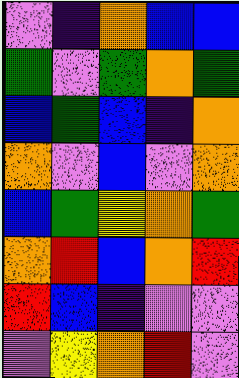[["violet", "indigo", "orange", "blue", "blue"], ["green", "violet", "green", "orange", "green"], ["blue", "green", "blue", "indigo", "orange"], ["orange", "violet", "blue", "violet", "orange"], ["blue", "green", "yellow", "orange", "green"], ["orange", "red", "blue", "orange", "red"], ["red", "blue", "indigo", "violet", "violet"], ["violet", "yellow", "orange", "red", "violet"]]